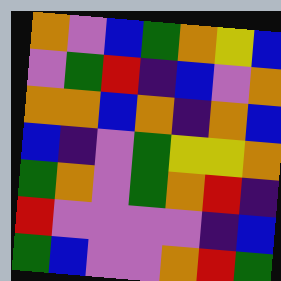[["orange", "violet", "blue", "green", "orange", "yellow", "blue"], ["violet", "green", "red", "indigo", "blue", "violet", "orange"], ["orange", "orange", "blue", "orange", "indigo", "orange", "blue"], ["blue", "indigo", "violet", "green", "yellow", "yellow", "orange"], ["green", "orange", "violet", "green", "orange", "red", "indigo"], ["red", "violet", "violet", "violet", "violet", "indigo", "blue"], ["green", "blue", "violet", "violet", "orange", "red", "green"]]